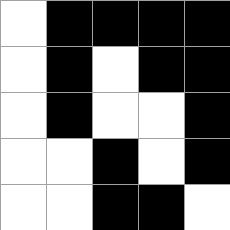[["white", "black", "black", "black", "black"], ["white", "black", "white", "black", "black"], ["white", "black", "white", "white", "black"], ["white", "white", "black", "white", "black"], ["white", "white", "black", "black", "white"]]